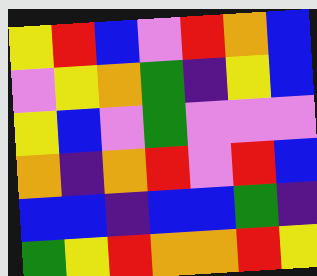[["yellow", "red", "blue", "violet", "red", "orange", "blue"], ["violet", "yellow", "orange", "green", "indigo", "yellow", "blue"], ["yellow", "blue", "violet", "green", "violet", "violet", "violet"], ["orange", "indigo", "orange", "red", "violet", "red", "blue"], ["blue", "blue", "indigo", "blue", "blue", "green", "indigo"], ["green", "yellow", "red", "orange", "orange", "red", "yellow"]]